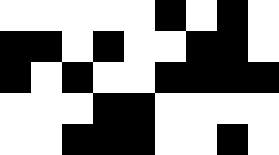[["white", "white", "white", "white", "white", "black", "white", "black", "white"], ["black", "black", "white", "black", "white", "white", "black", "black", "white"], ["black", "white", "black", "white", "white", "black", "black", "black", "black"], ["white", "white", "white", "black", "black", "white", "white", "white", "white"], ["white", "white", "black", "black", "black", "white", "white", "black", "white"]]